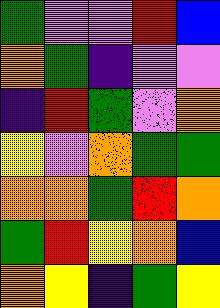[["green", "violet", "violet", "red", "blue"], ["orange", "green", "indigo", "violet", "violet"], ["indigo", "red", "green", "violet", "orange"], ["yellow", "violet", "orange", "green", "green"], ["orange", "orange", "green", "red", "orange"], ["green", "red", "yellow", "orange", "blue"], ["orange", "yellow", "indigo", "green", "yellow"]]